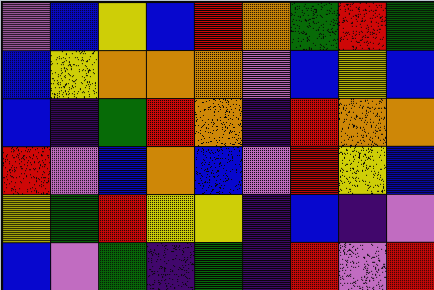[["violet", "blue", "yellow", "blue", "red", "orange", "green", "red", "green"], ["blue", "yellow", "orange", "orange", "orange", "violet", "blue", "yellow", "blue"], ["blue", "indigo", "green", "red", "orange", "indigo", "red", "orange", "orange"], ["red", "violet", "blue", "orange", "blue", "violet", "red", "yellow", "blue"], ["yellow", "green", "red", "yellow", "yellow", "indigo", "blue", "indigo", "violet"], ["blue", "violet", "green", "indigo", "green", "indigo", "red", "violet", "red"]]